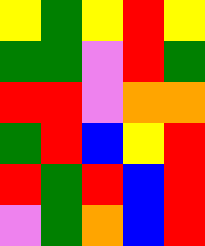[["yellow", "green", "yellow", "red", "yellow"], ["green", "green", "violet", "red", "green"], ["red", "red", "violet", "orange", "orange"], ["green", "red", "blue", "yellow", "red"], ["red", "green", "red", "blue", "red"], ["violet", "green", "orange", "blue", "red"]]